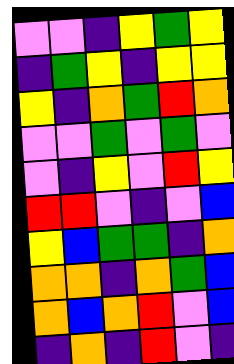[["violet", "violet", "indigo", "yellow", "green", "yellow"], ["indigo", "green", "yellow", "indigo", "yellow", "yellow"], ["yellow", "indigo", "orange", "green", "red", "orange"], ["violet", "violet", "green", "violet", "green", "violet"], ["violet", "indigo", "yellow", "violet", "red", "yellow"], ["red", "red", "violet", "indigo", "violet", "blue"], ["yellow", "blue", "green", "green", "indigo", "orange"], ["orange", "orange", "indigo", "orange", "green", "blue"], ["orange", "blue", "orange", "red", "violet", "blue"], ["indigo", "orange", "indigo", "red", "violet", "indigo"]]